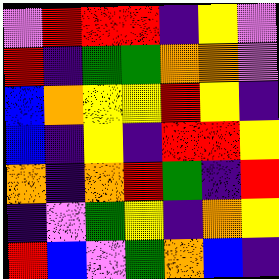[["violet", "red", "red", "red", "indigo", "yellow", "violet"], ["red", "indigo", "green", "green", "orange", "orange", "violet"], ["blue", "orange", "yellow", "yellow", "red", "yellow", "indigo"], ["blue", "indigo", "yellow", "indigo", "red", "red", "yellow"], ["orange", "indigo", "orange", "red", "green", "indigo", "red"], ["indigo", "violet", "green", "yellow", "indigo", "orange", "yellow"], ["red", "blue", "violet", "green", "orange", "blue", "indigo"]]